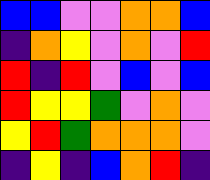[["blue", "blue", "violet", "violet", "orange", "orange", "blue"], ["indigo", "orange", "yellow", "violet", "orange", "violet", "red"], ["red", "indigo", "red", "violet", "blue", "violet", "blue"], ["red", "yellow", "yellow", "green", "violet", "orange", "violet"], ["yellow", "red", "green", "orange", "orange", "orange", "violet"], ["indigo", "yellow", "indigo", "blue", "orange", "red", "indigo"]]